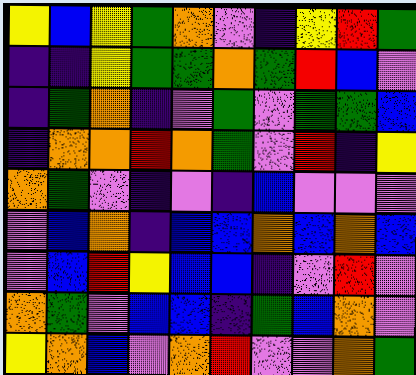[["yellow", "blue", "yellow", "green", "orange", "violet", "indigo", "yellow", "red", "green"], ["indigo", "indigo", "yellow", "green", "green", "orange", "green", "red", "blue", "violet"], ["indigo", "green", "orange", "indigo", "violet", "green", "violet", "green", "green", "blue"], ["indigo", "orange", "orange", "red", "orange", "green", "violet", "red", "indigo", "yellow"], ["orange", "green", "violet", "indigo", "violet", "indigo", "blue", "violet", "violet", "violet"], ["violet", "blue", "orange", "indigo", "blue", "blue", "orange", "blue", "orange", "blue"], ["violet", "blue", "red", "yellow", "blue", "blue", "indigo", "violet", "red", "violet"], ["orange", "green", "violet", "blue", "blue", "indigo", "green", "blue", "orange", "violet"], ["yellow", "orange", "blue", "violet", "orange", "red", "violet", "violet", "orange", "green"]]